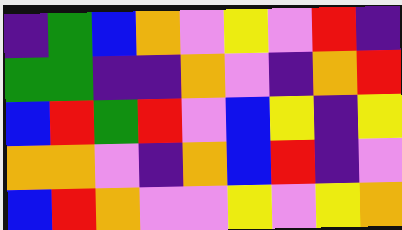[["indigo", "green", "blue", "orange", "violet", "yellow", "violet", "red", "indigo"], ["green", "green", "indigo", "indigo", "orange", "violet", "indigo", "orange", "red"], ["blue", "red", "green", "red", "violet", "blue", "yellow", "indigo", "yellow"], ["orange", "orange", "violet", "indigo", "orange", "blue", "red", "indigo", "violet"], ["blue", "red", "orange", "violet", "violet", "yellow", "violet", "yellow", "orange"]]